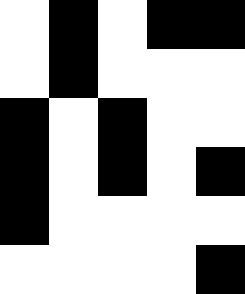[["white", "black", "white", "black", "black"], ["white", "black", "white", "white", "white"], ["black", "white", "black", "white", "white"], ["black", "white", "black", "white", "black"], ["black", "white", "white", "white", "white"], ["white", "white", "white", "white", "black"]]